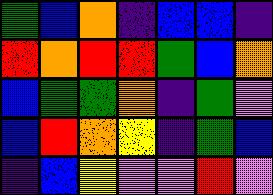[["green", "blue", "orange", "indigo", "blue", "blue", "indigo"], ["red", "orange", "red", "red", "green", "blue", "orange"], ["blue", "green", "green", "orange", "indigo", "green", "violet"], ["blue", "red", "orange", "yellow", "indigo", "green", "blue"], ["indigo", "blue", "yellow", "violet", "violet", "red", "violet"]]